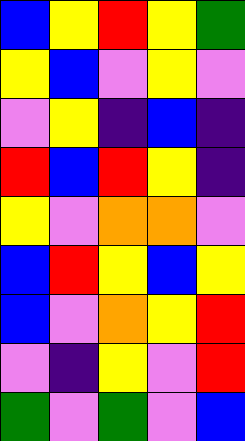[["blue", "yellow", "red", "yellow", "green"], ["yellow", "blue", "violet", "yellow", "violet"], ["violet", "yellow", "indigo", "blue", "indigo"], ["red", "blue", "red", "yellow", "indigo"], ["yellow", "violet", "orange", "orange", "violet"], ["blue", "red", "yellow", "blue", "yellow"], ["blue", "violet", "orange", "yellow", "red"], ["violet", "indigo", "yellow", "violet", "red"], ["green", "violet", "green", "violet", "blue"]]